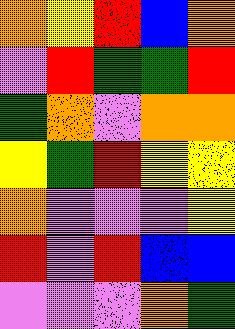[["orange", "yellow", "red", "blue", "orange"], ["violet", "red", "green", "green", "red"], ["green", "orange", "violet", "orange", "orange"], ["yellow", "green", "red", "yellow", "yellow"], ["orange", "violet", "violet", "violet", "yellow"], ["red", "violet", "red", "blue", "blue"], ["violet", "violet", "violet", "orange", "green"]]